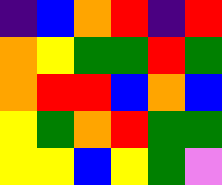[["indigo", "blue", "orange", "red", "indigo", "red"], ["orange", "yellow", "green", "green", "red", "green"], ["orange", "red", "red", "blue", "orange", "blue"], ["yellow", "green", "orange", "red", "green", "green"], ["yellow", "yellow", "blue", "yellow", "green", "violet"]]